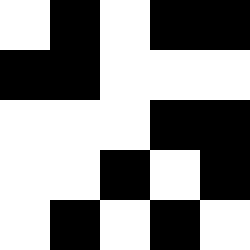[["white", "black", "white", "black", "black"], ["black", "black", "white", "white", "white"], ["white", "white", "white", "black", "black"], ["white", "white", "black", "white", "black"], ["white", "black", "white", "black", "white"]]